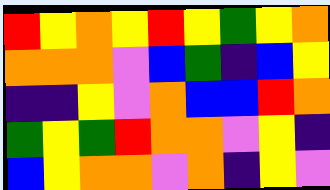[["red", "yellow", "orange", "yellow", "red", "yellow", "green", "yellow", "orange"], ["orange", "orange", "orange", "violet", "blue", "green", "indigo", "blue", "yellow"], ["indigo", "indigo", "yellow", "violet", "orange", "blue", "blue", "red", "orange"], ["green", "yellow", "green", "red", "orange", "orange", "violet", "yellow", "indigo"], ["blue", "yellow", "orange", "orange", "violet", "orange", "indigo", "yellow", "violet"]]